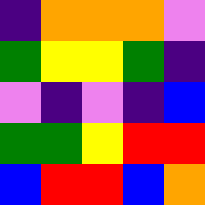[["indigo", "orange", "orange", "orange", "violet"], ["green", "yellow", "yellow", "green", "indigo"], ["violet", "indigo", "violet", "indigo", "blue"], ["green", "green", "yellow", "red", "red"], ["blue", "red", "red", "blue", "orange"]]